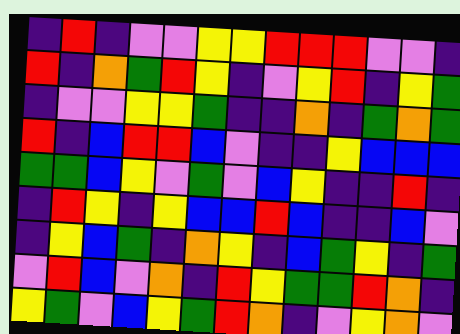[["indigo", "red", "indigo", "violet", "violet", "yellow", "yellow", "red", "red", "red", "violet", "violet", "indigo"], ["red", "indigo", "orange", "green", "red", "yellow", "indigo", "violet", "yellow", "red", "indigo", "yellow", "green"], ["indigo", "violet", "violet", "yellow", "yellow", "green", "indigo", "indigo", "orange", "indigo", "green", "orange", "green"], ["red", "indigo", "blue", "red", "red", "blue", "violet", "indigo", "indigo", "yellow", "blue", "blue", "blue"], ["green", "green", "blue", "yellow", "violet", "green", "violet", "blue", "yellow", "indigo", "indigo", "red", "indigo"], ["indigo", "red", "yellow", "indigo", "yellow", "blue", "blue", "red", "blue", "indigo", "indigo", "blue", "violet"], ["indigo", "yellow", "blue", "green", "indigo", "orange", "yellow", "indigo", "blue", "green", "yellow", "indigo", "green"], ["violet", "red", "blue", "violet", "orange", "indigo", "red", "yellow", "green", "green", "red", "orange", "indigo"], ["yellow", "green", "violet", "blue", "yellow", "green", "red", "orange", "indigo", "violet", "yellow", "orange", "violet"]]